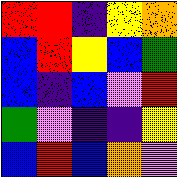[["red", "red", "indigo", "yellow", "orange"], ["blue", "red", "yellow", "blue", "green"], ["blue", "indigo", "blue", "violet", "red"], ["green", "violet", "indigo", "indigo", "yellow"], ["blue", "red", "blue", "orange", "violet"]]